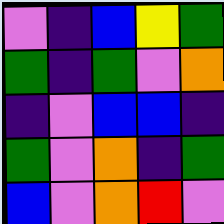[["violet", "indigo", "blue", "yellow", "green"], ["green", "indigo", "green", "violet", "orange"], ["indigo", "violet", "blue", "blue", "indigo"], ["green", "violet", "orange", "indigo", "green"], ["blue", "violet", "orange", "red", "violet"]]